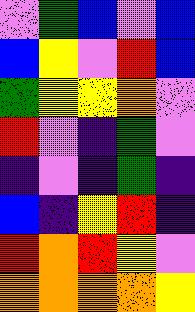[["violet", "green", "blue", "violet", "blue"], ["blue", "yellow", "violet", "red", "blue"], ["green", "yellow", "yellow", "orange", "violet"], ["red", "violet", "indigo", "green", "violet"], ["indigo", "violet", "indigo", "green", "indigo"], ["blue", "indigo", "yellow", "red", "indigo"], ["red", "orange", "red", "yellow", "violet"], ["orange", "orange", "orange", "orange", "yellow"]]